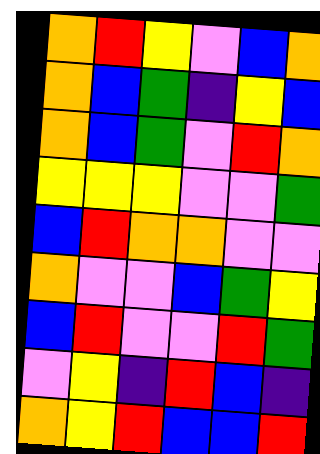[["orange", "red", "yellow", "violet", "blue", "orange"], ["orange", "blue", "green", "indigo", "yellow", "blue"], ["orange", "blue", "green", "violet", "red", "orange"], ["yellow", "yellow", "yellow", "violet", "violet", "green"], ["blue", "red", "orange", "orange", "violet", "violet"], ["orange", "violet", "violet", "blue", "green", "yellow"], ["blue", "red", "violet", "violet", "red", "green"], ["violet", "yellow", "indigo", "red", "blue", "indigo"], ["orange", "yellow", "red", "blue", "blue", "red"]]